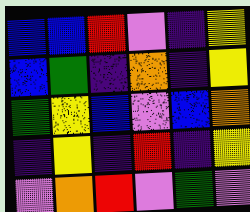[["blue", "blue", "red", "violet", "indigo", "yellow"], ["blue", "green", "indigo", "orange", "indigo", "yellow"], ["green", "yellow", "blue", "violet", "blue", "orange"], ["indigo", "yellow", "indigo", "red", "indigo", "yellow"], ["violet", "orange", "red", "violet", "green", "violet"]]